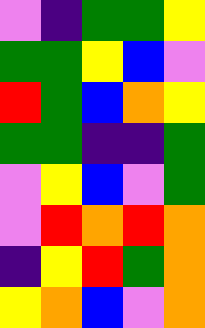[["violet", "indigo", "green", "green", "yellow"], ["green", "green", "yellow", "blue", "violet"], ["red", "green", "blue", "orange", "yellow"], ["green", "green", "indigo", "indigo", "green"], ["violet", "yellow", "blue", "violet", "green"], ["violet", "red", "orange", "red", "orange"], ["indigo", "yellow", "red", "green", "orange"], ["yellow", "orange", "blue", "violet", "orange"]]